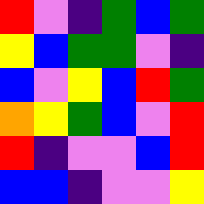[["red", "violet", "indigo", "green", "blue", "green"], ["yellow", "blue", "green", "green", "violet", "indigo"], ["blue", "violet", "yellow", "blue", "red", "green"], ["orange", "yellow", "green", "blue", "violet", "red"], ["red", "indigo", "violet", "violet", "blue", "red"], ["blue", "blue", "indigo", "violet", "violet", "yellow"]]